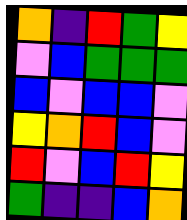[["orange", "indigo", "red", "green", "yellow"], ["violet", "blue", "green", "green", "green"], ["blue", "violet", "blue", "blue", "violet"], ["yellow", "orange", "red", "blue", "violet"], ["red", "violet", "blue", "red", "yellow"], ["green", "indigo", "indigo", "blue", "orange"]]